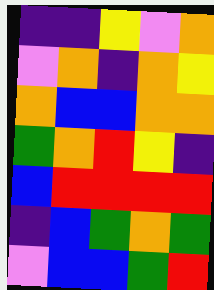[["indigo", "indigo", "yellow", "violet", "orange"], ["violet", "orange", "indigo", "orange", "yellow"], ["orange", "blue", "blue", "orange", "orange"], ["green", "orange", "red", "yellow", "indigo"], ["blue", "red", "red", "red", "red"], ["indigo", "blue", "green", "orange", "green"], ["violet", "blue", "blue", "green", "red"]]